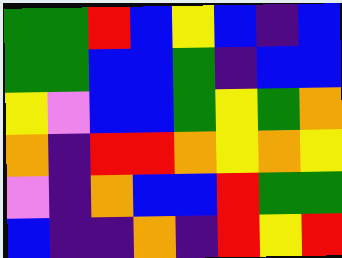[["green", "green", "red", "blue", "yellow", "blue", "indigo", "blue"], ["green", "green", "blue", "blue", "green", "indigo", "blue", "blue"], ["yellow", "violet", "blue", "blue", "green", "yellow", "green", "orange"], ["orange", "indigo", "red", "red", "orange", "yellow", "orange", "yellow"], ["violet", "indigo", "orange", "blue", "blue", "red", "green", "green"], ["blue", "indigo", "indigo", "orange", "indigo", "red", "yellow", "red"]]